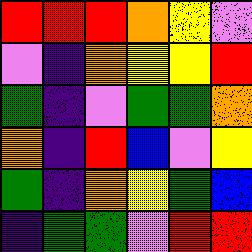[["red", "red", "red", "orange", "yellow", "violet"], ["violet", "indigo", "orange", "yellow", "yellow", "red"], ["green", "indigo", "violet", "green", "green", "orange"], ["orange", "indigo", "red", "blue", "violet", "yellow"], ["green", "indigo", "orange", "yellow", "green", "blue"], ["indigo", "green", "green", "violet", "red", "red"]]